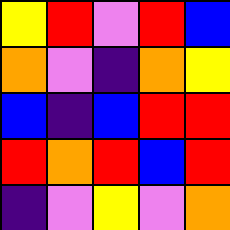[["yellow", "red", "violet", "red", "blue"], ["orange", "violet", "indigo", "orange", "yellow"], ["blue", "indigo", "blue", "red", "red"], ["red", "orange", "red", "blue", "red"], ["indigo", "violet", "yellow", "violet", "orange"]]